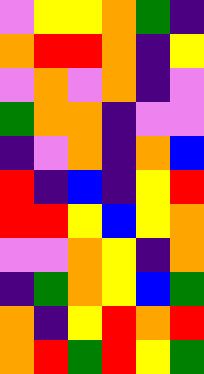[["violet", "yellow", "yellow", "orange", "green", "indigo"], ["orange", "red", "red", "orange", "indigo", "yellow"], ["violet", "orange", "violet", "orange", "indigo", "violet"], ["green", "orange", "orange", "indigo", "violet", "violet"], ["indigo", "violet", "orange", "indigo", "orange", "blue"], ["red", "indigo", "blue", "indigo", "yellow", "red"], ["red", "red", "yellow", "blue", "yellow", "orange"], ["violet", "violet", "orange", "yellow", "indigo", "orange"], ["indigo", "green", "orange", "yellow", "blue", "green"], ["orange", "indigo", "yellow", "red", "orange", "red"], ["orange", "red", "green", "red", "yellow", "green"]]